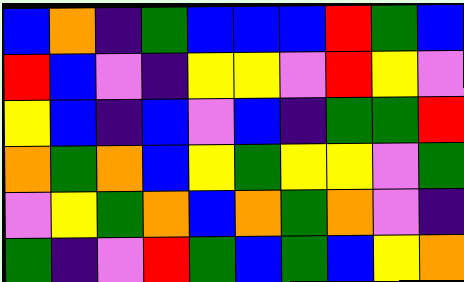[["blue", "orange", "indigo", "green", "blue", "blue", "blue", "red", "green", "blue"], ["red", "blue", "violet", "indigo", "yellow", "yellow", "violet", "red", "yellow", "violet"], ["yellow", "blue", "indigo", "blue", "violet", "blue", "indigo", "green", "green", "red"], ["orange", "green", "orange", "blue", "yellow", "green", "yellow", "yellow", "violet", "green"], ["violet", "yellow", "green", "orange", "blue", "orange", "green", "orange", "violet", "indigo"], ["green", "indigo", "violet", "red", "green", "blue", "green", "blue", "yellow", "orange"]]